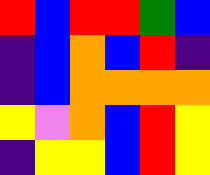[["red", "blue", "red", "red", "green", "blue"], ["indigo", "blue", "orange", "blue", "red", "indigo"], ["indigo", "blue", "orange", "orange", "orange", "orange"], ["yellow", "violet", "orange", "blue", "red", "yellow"], ["indigo", "yellow", "yellow", "blue", "red", "yellow"]]